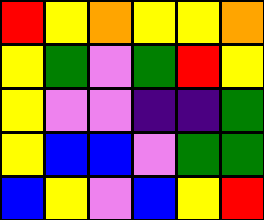[["red", "yellow", "orange", "yellow", "yellow", "orange"], ["yellow", "green", "violet", "green", "red", "yellow"], ["yellow", "violet", "violet", "indigo", "indigo", "green"], ["yellow", "blue", "blue", "violet", "green", "green"], ["blue", "yellow", "violet", "blue", "yellow", "red"]]